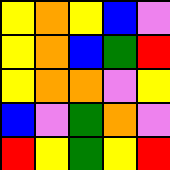[["yellow", "orange", "yellow", "blue", "violet"], ["yellow", "orange", "blue", "green", "red"], ["yellow", "orange", "orange", "violet", "yellow"], ["blue", "violet", "green", "orange", "violet"], ["red", "yellow", "green", "yellow", "red"]]